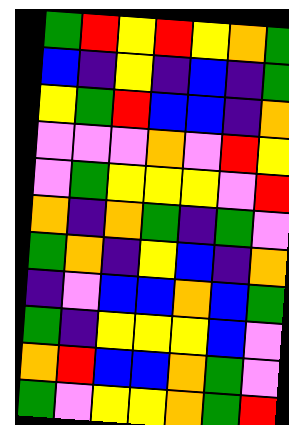[["green", "red", "yellow", "red", "yellow", "orange", "green"], ["blue", "indigo", "yellow", "indigo", "blue", "indigo", "green"], ["yellow", "green", "red", "blue", "blue", "indigo", "orange"], ["violet", "violet", "violet", "orange", "violet", "red", "yellow"], ["violet", "green", "yellow", "yellow", "yellow", "violet", "red"], ["orange", "indigo", "orange", "green", "indigo", "green", "violet"], ["green", "orange", "indigo", "yellow", "blue", "indigo", "orange"], ["indigo", "violet", "blue", "blue", "orange", "blue", "green"], ["green", "indigo", "yellow", "yellow", "yellow", "blue", "violet"], ["orange", "red", "blue", "blue", "orange", "green", "violet"], ["green", "violet", "yellow", "yellow", "orange", "green", "red"]]